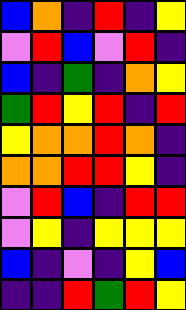[["blue", "orange", "indigo", "red", "indigo", "yellow"], ["violet", "red", "blue", "violet", "red", "indigo"], ["blue", "indigo", "green", "indigo", "orange", "yellow"], ["green", "red", "yellow", "red", "indigo", "red"], ["yellow", "orange", "orange", "red", "orange", "indigo"], ["orange", "orange", "red", "red", "yellow", "indigo"], ["violet", "red", "blue", "indigo", "red", "red"], ["violet", "yellow", "indigo", "yellow", "yellow", "yellow"], ["blue", "indigo", "violet", "indigo", "yellow", "blue"], ["indigo", "indigo", "red", "green", "red", "yellow"]]